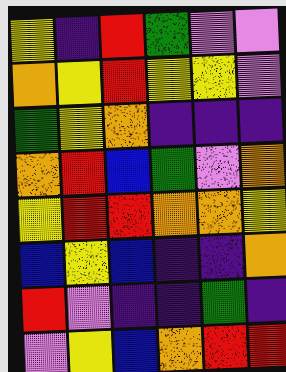[["yellow", "indigo", "red", "green", "violet", "violet"], ["orange", "yellow", "red", "yellow", "yellow", "violet"], ["green", "yellow", "orange", "indigo", "indigo", "indigo"], ["orange", "red", "blue", "green", "violet", "orange"], ["yellow", "red", "red", "orange", "orange", "yellow"], ["blue", "yellow", "blue", "indigo", "indigo", "orange"], ["red", "violet", "indigo", "indigo", "green", "indigo"], ["violet", "yellow", "blue", "orange", "red", "red"]]